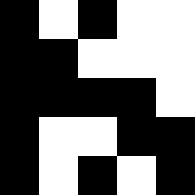[["black", "white", "black", "white", "white"], ["black", "black", "white", "white", "white"], ["black", "black", "black", "black", "white"], ["black", "white", "white", "black", "black"], ["black", "white", "black", "white", "black"]]